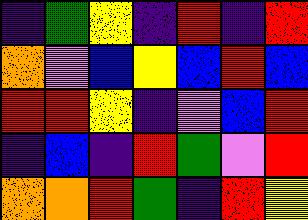[["indigo", "green", "yellow", "indigo", "red", "indigo", "red"], ["orange", "violet", "blue", "yellow", "blue", "red", "blue"], ["red", "red", "yellow", "indigo", "violet", "blue", "red"], ["indigo", "blue", "indigo", "red", "green", "violet", "red"], ["orange", "orange", "red", "green", "indigo", "red", "yellow"]]